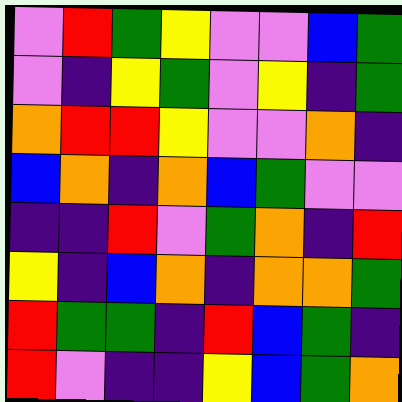[["violet", "red", "green", "yellow", "violet", "violet", "blue", "green"], ["violet", "indigo", "yellow", "green", "violet", "yellow", "indigo", "green"], ["orange", "red", "red", "yellow", "violet", "violet", "orange", "indigo"], ["blue", "orange", "indigo", "orange", "blue", "green", "violet", "violet"], ["indigo", "indigo", "red", "violet", "green", "orange", "indigo", "red"], ["yellow", "indigo", "blue", "orange", "indigo", "orange", "orange", "green"], ["red", "green", "green", "indigo", "red", "blue", "green", "indigo"], ["red", "violet", "indigo", "indigo", "yellow", "blue", "green", "orange"]]